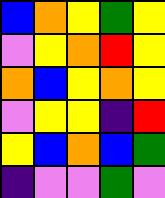[["blue", "orange", "yellow", "green", "yellow"], ["violet", "yellow", "orange", "red", "yellow"], ["orange", "blue", "yellow", "orange", "yellow"], ["violet", "yellow", "yellow", "indigo", "red"], ["yellow", "blue", "orange", "blue", "green"], ["indigo", "violet", "violet", "green", "violet"]]